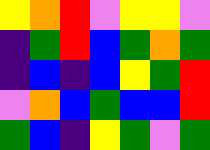[["yellow", "orange", "red", "violet", "yellow", "yellow", "violet"], ["indigo", "green", "red", "blue", "green", "orange", "green"], ["indigo", "blue", "indigo", "blue", "yellow", "green", "red"], ["violet", "orange", "blue", "green", "blue", "blue", "red"], ["green", "blue", "indigo", "yellow", "green", "violet", "green"]]